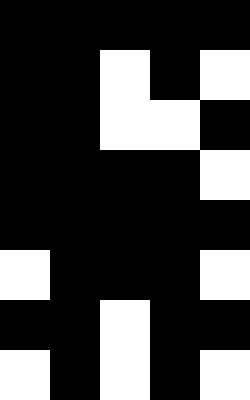[["black", "black", "black", "black", "black"], ["black", "black", "white", "black", "white"], ["black", "black", "white", "white", "black"], ["black", "black", "black", "black", "white"], ["black", "black", "black", "black", "black"], ["white", "black", "black", "black", "white"], ["black", "black", "white", "black", "black"], ["white", "black", "white", "black", "white"]]